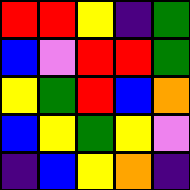[["red", "red", "yellow", "indigo", "green"], ["blue", "violet", "red", "red", "green"], ["yellow", "green", "red", "blue", "orange"], ["blue", "yellow", "green", "yellow", "violet"], ["indigo", "blue", "yellow", "orange", "indigo"]]